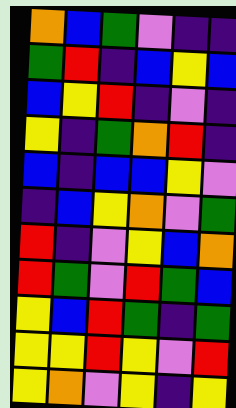[["orange", "blue", "green", "violet", "indigo", "indigo"], ["green", "red", "indigo", "blue", "yellow", "blue"], ["blue", "yellow", "red", "indigo", "violet", "indigo"], ["yellow", "indigo", "green", "orange", "red", "indigo"], ["blue", "indigo", "blue", "blue", "yellow", "violet"], ["indigo", "blue", "yellow", "orange", "violet", "green"], ["red", "indigo", "violet", "yellow", "blue", "orange"], ["red", "green", "violet", "red", "green", "blue"], ["yellow", "blue", "red", "green", "indigo", "green"], ["yellow", "yellow", "red", "yellow", "violet", "red"], ["yellow", "orange", "violet", "yellow", "indigo", "yellow"]]